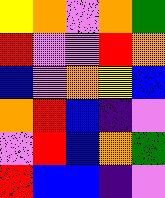[["yellow", "orange", "violet", "orange", "green"], ["red", "violet", "violet", "red", "orange"], ["blue", "violet", "orange", "yellow", "blue"], ["orange", "red", "blue", "indigo", "violet"], ["violet", "red", "blue", "orange", "green"], ["red", "blue", "blue", "indigo", "violet"]]